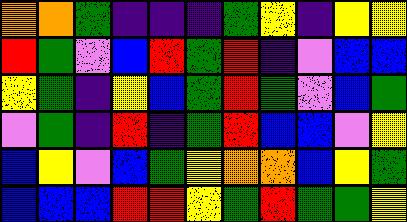[["orange", "orange", "green", "indigo", "indigo", "indigo", "green", "yellow", "indigo", "yellow", "yellow"], ["red", "green", "violet", "blue", "red", "green", "red", "indigo", "violet", "blue", "blue"], ["yellow", "green", "indigo", "yellow", "blue", "green", "red", "green", "violet", "blue", "green"], ["violet", "green", "indigo", "red", "indigo", "green", "red", "blue", "blue", "violet", "yellow"], ["blue", "yellow", "violet", "blue", "green", "yellow", "orange", "orange", "blue", "yellow", "green"], ["blue", "blue", "blue", "red", "red", "yellow", "green", "red", "green", "green", "yellow"]]